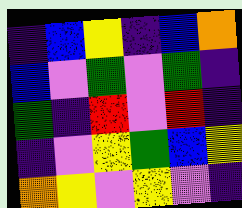[["indigo", "blue", "yellow", "indigo", "blue", "orange"], ["blue", "violet", "green", "violet", "green", "indigo"], ["green", "indigo", "red", "violet", "red", "indigo"], ["indigo", "violet", "yellow", "green", "blue", "yellow"], ["orange", "yellow", "violet", "yellow", "violet", "indigo"]]